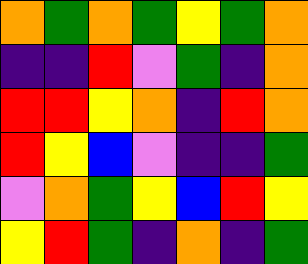[["orange", "green", "orange", "green", "yellow", "green", "orange"], ["indigo", "indigo", "red", "violet", "green", "indigo", "orange"], ["red", "red", "yellow", "orange", "indigo", "red", "orange"], ["red", "yellow", "blue", "violet", "indigo", "indigo", "green"], ["violet", "orange", "green", "yellow", "blue", "red", "yellow"], ["yellow", "red", "green", "indigo", "orange", "indigo", "green"]]